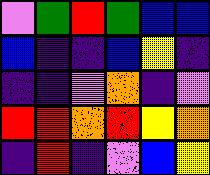[["violet", "green", "red", "green", "blue", "blue"], ["blue", "indigo", "indigo", "blue", "yellow", "indigo"], ["indigo", "indigo", "violet", "orange", "indigo", "violet"], ["red", "red", "orange", "red", "yellow", "orange"], ["indigo", "red", "indigo", "violet", "blue", "yellow"]]